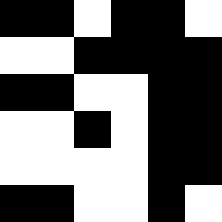[["black", "black", "white", "black", "black", "white"], ["white", "white", "black", "black", "black", "black"], ["black", "black", "white", "white", "black", "black"], ["white", "white", "black", "white", "black", "black"], ["white", "white", "white", "white", "black", "black"], ["black", "black", "white", "white", "black", "white"]]